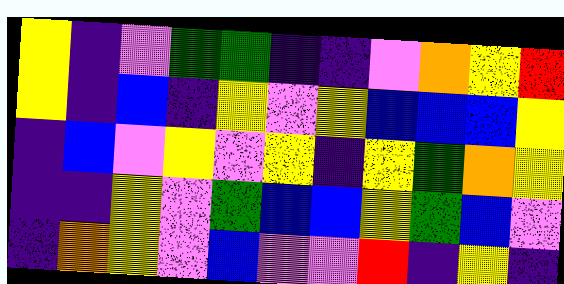[["yellow", "indigo", "violet", "green", "green", "indigo", "indigo", "violet", "orange", "yellow", "red"], ["yellow", "indigo", "blue", "indigo", "yellow", "violet", "yellow", "blue", "blue", "blue", "yellow"], ["indigo", "blue", "violet", "yellow", "violet", "yellow", "indigo", "yellow", "green", "orange", "yellow"], ["indigo", "indigo", "yellow", "violet", "green", "blue", "blue", "yellow", "green", "blue", "violet"], ["indigo", "orange", "yellow", "violet", "blue", "violet", "violet", "red", "indigo", "yellow", "indigo"]]